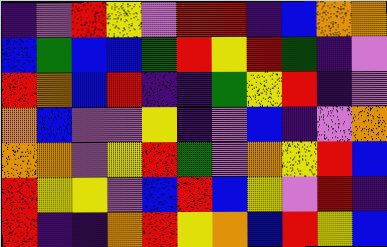[["indigo", "violet", "red", "yellow", "violet", "red", "red", "indigo", "blue", "orange", "orange"], ["blue", "green", "blue", "blue", "green", "red", "yellow", "red", "green", "indigo", "violet"], ["red", "orange", "blue", "red", "indigo", "indigo", "green", "yellow", "red", "indigo", "violet"], ["orange", "blue", "violet", "violet", "yellow", "indigo", "violet", "blue", "indigo", "violet", "orange"], ["orange", "orange", "violet", "yellow", "red", "green", "violet", "orange", "yellow", "red", "blue"], ["red", "yellow", "yellow", "violet", "blue", "red", "blue", "yellow", "violet", "red", "indigo"], ["red", "indigo", "indigo", "orange", "red", "yellow", "orange", "blue", "red", "yellow", "blue"]]